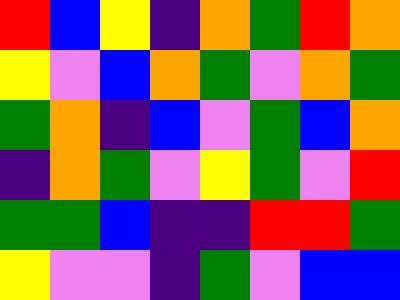[["red", "blue", "yellow", "indigo", "orange", "green", "red", "orange"], ["yellow", "violet", "blue", "orange", "green", "violet", "orange", "green"], ["green", "orange", "indigo", "blue", "violet", "green", "blue", "orange"], ["indigo", "orange", "green", "violet", "yellow", "green", "violet", "red"], ["green", "green", "blue", "indigo", "indigo", "red", "red", "green"], ["yellow", "violet", "violet", "indigo", "green", "violet", "blue", "blue"]]